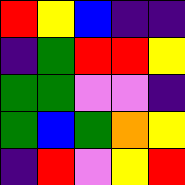[["red", "yellow", "blue", "indigo", "indigo"], ["indigo", "green", "red", "red", "yellow"], ["green", "green", "violet", "violet", "indigo"], ["green", "blue", "green", "orange", "yellow"], ["indigo", "red", "violet", "yellow", "red"]]